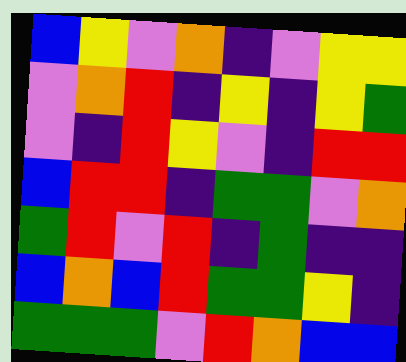[["blue", "yellow", "violet", "orange", "indigo", "violet", "yellow", "yellow"], ["violet", "orange", "red", "indigo", "yellow", "indigo", "yellow", "green"], ["violet", "indigo", "red", "yellow", "violet", "indigo", "red", "red"], ["blue", "red", "red", "indigo", "green", "green", "violet", "orange"], ["green", "red", "violet", "red", "indigo", "green", "indigo", "indigo"], ["blue", "orange", "blue", "red", "green", "green", "yellow", "indigo"], ["green", "green", "green", "violet", "red", "orange", "blue", "blue"]]